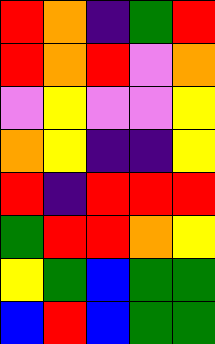[["red", "orange", "indigo", "green", "red"], ["red", "orange", "red", "violet", "orange"], ["violet", "yellow", "violet", "violet", "yellow"], ["orange", "yellow", "indigo", "indigo", "yellow"], ["red", "indigo", "red", "red", "red"], ["green", "red", "red", "orange", "yellow"], ["yellow", "green", "blue", "green", "green"], ["blue", "red", "blue", "green", "green"]]